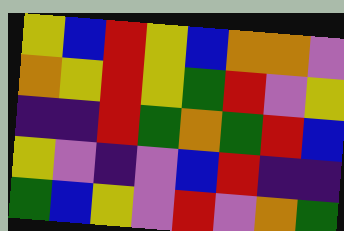[["yellow", "blue", "red", "yellow", "blue", "orange", "orange", "violet"], ["orange", "yellow", "red", "yellow", "green", "red", "violet", "yellow"], ["indigo", "indigo", "red", "green", "orange", "green", "red", "blue"], ["yellow", "violet", "indigo", "violet", "blue", "red", "indigo", "indigo"], ["green", "blue", "yellow", "violet", "red", "violet", "orange", "green"]]